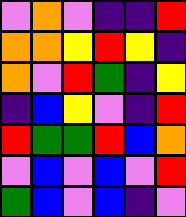[["violet", "orange", "violet", "indigo", "indigo", "red"], ["orange", "orange", "yellow", "red", "yellow", "indigo"], ["orange", "violet", "red", "green", "indigo", "yellow"], ["indigo", "blue", "yellow", "violet", "indigo", "red"], ["red", "green", "green", "red", "blue", "orange"], ["violet", "blue", "violet", "blue", "violet", "red"], ["green", "blue", "violet", "blue", "indigo", "violet"]]